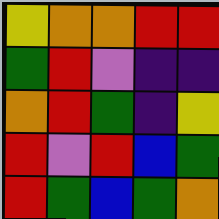[["yellow", "orange", "orange", "red", "red"], ["green", "red", "violet", "indigo", "indigo"], ["orange", "red", "green", "indigo", "yellow"], ["red", "violet", "red", "blue", "green"], ["red", "green", "blue", "green", "orange"]]